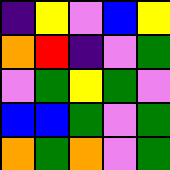[["indigo", "yellow", "violet", "blue", "yellow"], ["orange", "red", "indigo", "violet", "green"], ["violet", "green", "yellow", "green", "violet"], ["blue", "blue", "green", "violet", "green"], ["orange", "green", "orange", "violet", "green"]]